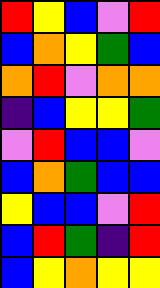[["red", "yellow", "blue", "violet", "red"], ["blue", "orange", "yellow", "green", "blue"], ["orange", "red", "violet", "orange", "orange"], ["indigo", "blue", "yellow", "yellow", "green"], ["violet", "red", "blue", "blue", "violet"], ["blue", "orange", "green", "blue", "blue"], ["yellow", "blue", "blue", "violet", "red"], ["blue", "red", "green", "indigo", "red"], ["blue", "yellow", "orange", "yellow", "yellow"]]